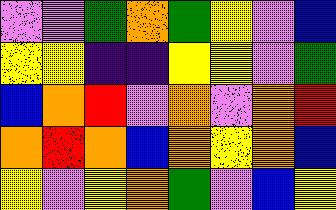[["violet", "violet", "green", "orange", "green", "yellow", "violet", "blue"], ["yellow", "yellow", "indigo", "indigo", "yellow", "yellow", "violet", "green"], ["blue", "orange", "red", "violet", "orange", "violet", "orange", "red"], ["orange", "red", "orange", "blue", "orange", "yellow", "orange", "blue"], ["yellow", "violet", "yellow", "orange", "green", "violet", "blue", "yellow"]]